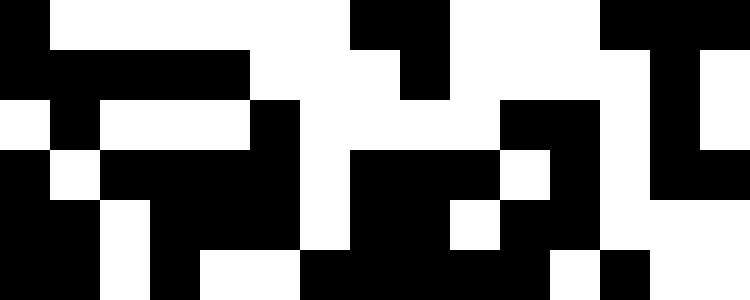[["black", "white", "white", "white", "white", "white", "white", "black", "black", "white", "white", "white", "black", "black", "black"], ["black", "black", "black", "black", "black", "white", "white", "white", "black", "white", "white", "white", "white", "black", "white"], ["white", "black", "white", "white", "white", "black", "white", "white", "white", "white", "black", "black", "white", "black", "white"], ["black", "white", "black", "black", "black", "black", "white", "black", "black", "black", "white", "black", "white", "black", "black"], ["black", "black", "white", "black", "black", "black", "white", "black", "black", "white", "black", "black", "white", "white", "white"], ["black", "black", "white", "black", "white", "white", "black", "black", "black", "black", "black", "white", "black", "white", "white"]]